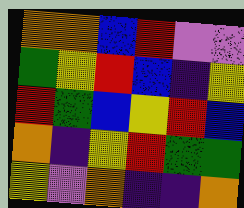[["orange", "orange", "blue", "red", "violet", "violet"], ["green", "yellow", "red", "blue", "indigo", "yellow"], ["red", "green", "blue", "yellow", "red", "blue"], ["orange", "indigo", "yellow", "red", "green", "green"], ["yellow", "violet", "orange", "indigo", "indigo", "orange"]]